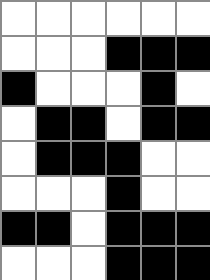[["white", "white", "white", "white", "white", "white"], ["white", "white", "white", "black", "black", "black"], ["black", "white", "white", "white", "black", "white"], ["white", "black", "black", "white", "black", "black"], ["white", "black", "black", "black", "white", "white"], ["white", "white", "white", "black", "white", "white"], ["black", "black", "white", "black", "black", "black"], ["white", "white", "white", "black", "black", "black"]]